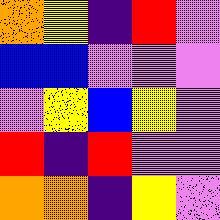[["orange", "yellow", "indigo", "red", "violet"], ["blue", "blue", "violet", "violet", "violet"], ["violet", "yellow", "blue", "yellow", "violet"], ["red", "indigo", "red", "violet", "violet"], ["orange", "orange", "indigo", "yellow", "violet"]]